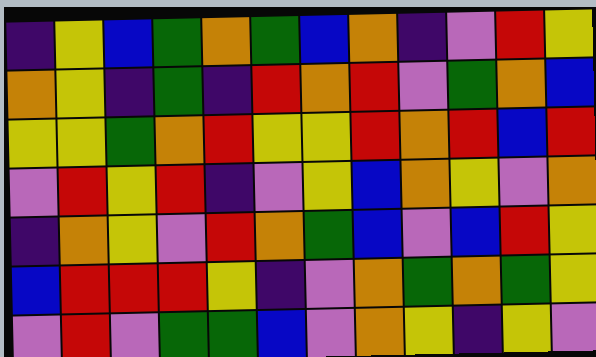[["indigo", "yellow", "blue", "green", "orange", "green", "blue", "orange", "indigo", "violet", "red", "yellow"], ["orange", "yellow", "indigo", "green", "indigo", "red", "orange", "red", "violet", "green", "orange", "blue"], ["yellow", "yellow", "green", "orange", "red", "yellow", "yellow", "red", "orange", "red", "blue", "red"], ["violet", "red", "yellow", "red", "indigo", "violet", "yellow", "blue", "orange", "yellow", "violet", "orange"], ["indigo", "orange", "yellow", "violet", "red", "orange", "green", "blue", "violet", "blue", "red", "yellow"], ["blue", "red", "red", "red", "yellow", "indigo", "violet", "orange", "green", "orange", "green", "yellow"], ["violet", "red", "violet", "green", "green", "blue", "violet", "orange", "yellow", "indigo", "yellow", "violet"]]